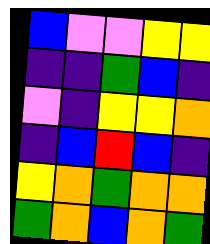[["blue", "violet", "violet", "yellow", "yellow"], ["indigo", "indigo", "green", "blue", "indigo"], ["violet", "indigo", "yellow", "yellow", "orange"], ["indigo", "blue", "red", "blue", "indigo"], ["yellow", "orange", "green", "orange", "orange"], ["green", "orange", "blue", "orange", "green"]]